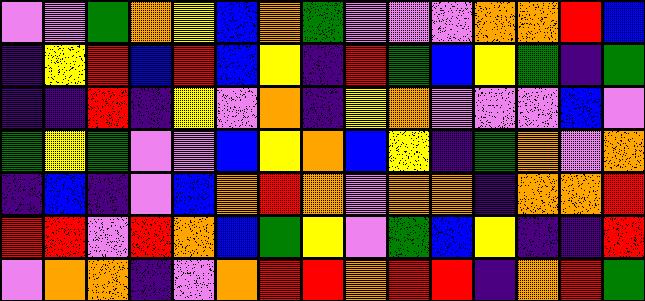[["violet", "violet", "green", "orange", "yellow", "blue", "orange", "green", "violet", "violet", "violet", "orange", "orange", "red", "blue"], ["indigo", "yellow", "red", "blue", "red", "blue", "yellow", "indigo", "red", "green", "blue", "yellow", "green", "indigo", "green"], ["indigo", "indigo", "red", "indigo", "yellow", "violet", "orange", "indigo", "yellow", "orange", "violet", "violet", "violet", "blue", "violet"], ["green", "yellow", "green", "violet", "violet", "blue", "yellow", "orange", "blue", "yellow", "indigo", "green", "orange", "violet", "orange"], ["indigo", "blue", "indigo", "violet", "blue", "orange", "red", "orange", "violet", "orange", "orange", "indigo", "orange", "orange", "red"], ["red", "red", "violet", "red", "orange", "blue", "green", "yellow", "violet", "green", "blue", "yellow", "indigo", "indigo", "red"], ["violet", "orange", "orange", "indigo", "violet", "orange", "red", "red", "orange", "red", "red", "indigo", "orange", "red", "green"]]